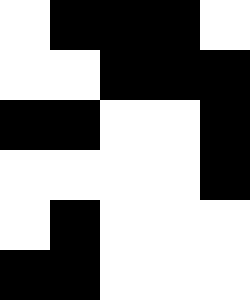[["white", "black", "black", "black", "white"], ["white", "white", "black", "black", "black"], ["black", "black", "white", "white", "black"], ["white", "white", "white", "white", "black"], ["white", "black", "white", "white", "white"], ["black", "black", "white", "white", "white"]]